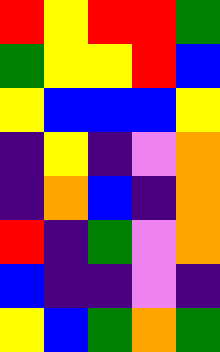[["red", "yellow", "red", "red", "green"], ["green", "yellow", "yellow", "red", "blue"], ["yellow", "blue", "blue", "blue", "yellow"], ["indigo", "yellow", "indigo", "violet", "orange"], ["indigo", "orange", "blue", "indigo", "orange"], ["red", "indigo", "green", "violet", "orange"], ["blue", "indigo", "indigo", "violet", "indigo"], ["yellow", "blue", "green", "orange", "green"]]